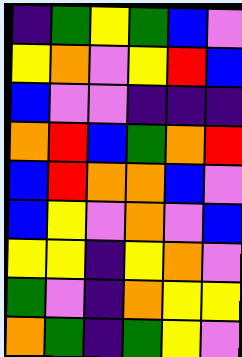[["indigo", "green", "yellow", "green", "blue", "violet"], ["yellow", "orange", "violet", "yellow", "red", "blue"], ["blue", "violet", "violet", "indigo", "indigo", "indigo"], ["orange", "red", "blue", "green", "orange", "red"], ["blue", "red", "orange", "orange", "blue", "violet"], ["blue", "yellow", "violet", "orange", "violet", "blue"], ["yellow", "yellow", "indigo", "yellow", "orange", "violet"], ["green", "violet", "indigo", "orange", "yellow", "yellow"], ["orange", "green", "indigo", "green", "yellow", "violet"]]